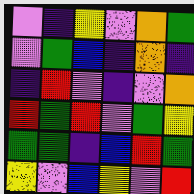[["violet", "indigo", "yellow", "violet", "orange", "green"], ["violet", "green", "blue", "indigo", "orange", "indigo"], ["indigo", "red", "violet", "indigo", "violet", "orange"], ["red", "green", "red", "violet", "green", "yellow"], ["green", "green", "indigo", "blue", "red", "green"], ["yellow", "violet", "blue", "yellow", "violet", "red"]]